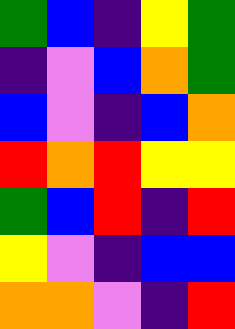[["green", "blue", "indigo", "yellow", "green"], ["indigo", "violet", "blue", "orange", "green"], ["blue", "violet", "indigo", "blue", "orange"], ["red", "orange", "red", "yellow", "yellow"], ["green", "blue", "red", "indigo", "red"], ["yellow", "violet", "indigo", "blue", "blue"], ["orange", "orange", "violet", "indigo", "red"]]